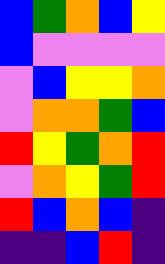[["blue", "green", "orange", "blue", "yellow"], ["blue", "violet", "violet", "violet", "violet"], ["violet", "blue", "yellow", "yellow", "orange"], ["violet", "orange", "orange", "green", "blue"], ["red", "yellow", "green", "orange", "red"], ["violet", "orange", "yellow", "green", "red"], ["red", "blue", "orange", "blue", "indigo"], ["indigo", "indigo", "blue", "red", "indigo"]]